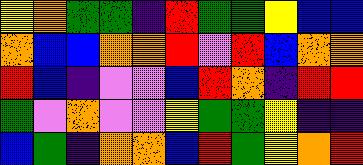[["yellow", "orange", "green", "green", "indigo", "red", "green", "green", "yellow", "blue", "blue"], ["orange", "blue", "blue", "orange", "orange", "red", "violet", "red", "blue", "orange", "orange"], ["red", "blue", "indigo", "violet", "violet", "blue", "red", "orange", "indigo", "red", "red"], ["green", "violet", "orange", "violet", "violet", "yellow", "green", "green", "yellow", "indigo", "indigo"], ["blue", "green", "indigo", "orange", "orange", "blue", "red", "green", "yellow", "orange", "red"]]